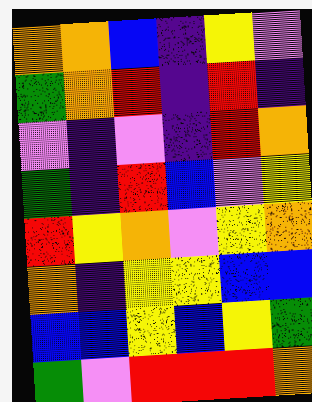[["orange", "orange", "blue", "indigo", "yellow", "violet"], ["green", "orange", "red", "indigo", "red", "indigo"], ["violet", "indigo", "violet", "indigo", "red", "orange"], ["green", "indigo", "red", "blue", "violet", "yellow"], ["red", "yellow", "orange", "violet", "yellow", "orange"], ["orange", "indigo", "yellow", "yellow", "blue", "blue"], ["blue", "blue", "yellow", "blue", "yellow", "green"], ["green", "violet", "red", "red", "red", "orange"]]